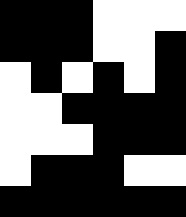[["black", "black", "black", "white", "white", "white"], ["black", "black", "black", "white", "white", "black"], ["white", "black", "white", "black", "white", "black"], ["white", "white", "black", "black", "black", "black"], ["white", "white", "white", "black", "black", "black"], ["white", "black", "black", "black", "white", "white"], ["black", "black", "black", "black", "black", "black"]]